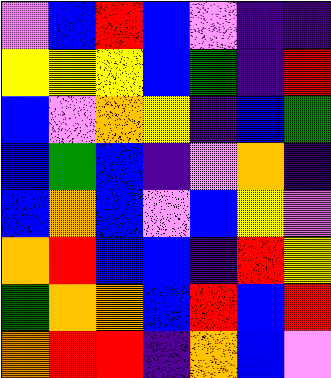[["violet", "blue", "red", "blue", "violet", "indigo", "indigo"], ["yellow", "yellow", "yellow", "blue", "green", "indigo", "red"], ["blue", "violet", "orange", "yellow", "indigo", "blue", "green"], ["blue", "green", "blue", "indigo", "violet", "orange", "indigo"], ["blue", "orange", "blue", "violet", "blue", "yellow", "violet"], ["orange", "red", "blue", "blue", "indigo", "red", "yellow"], ["green", "orange", "orange", "blue", "red", "blue", "red"], ["orange", "red", "red", "indigo", "orange", "blue", "violet"]]